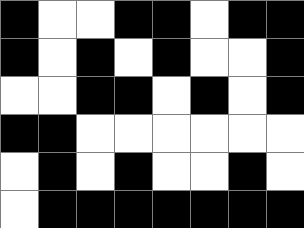[["black", "white", "white", "black", "black", "white", "black", "black"], ["black", "white", "black", "white", "black", "white", "white", "black"], ["white", "white", "black", "black", "white", "black", "white", "black"], ["black", "black", "white", "white", "white", "white", "white", "white"], ["white", "black", "white", "black", "white", "white", "black", "white"], ["white", "black", "black", "black", "black", "black", "black", "black"]]